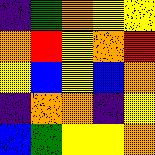[["indigo", "green", "orange", "yellow", "yellow"], ["orange", "red", "yellow", "orange", "red"], ["yellow", "blue", "yellow", "blue", "orange"], ["indigo", "orange", "orange", "indigo", "yellow"], ["blue", "green", "yellow", "yellow", "orange"]]